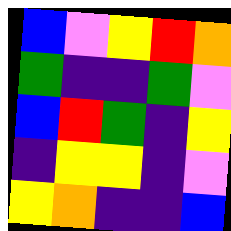[["blue", "violet", "yellow", "red", "orange"], ["green", "indigo", "indigo", "green", "violet"], ["blue", "red", "green", "indigo", "yellow"], ["indigo", "yellow", "yellow", "indigo", "violet"], ["yellow", "orange", "indigo", "indigo", "blue"]]